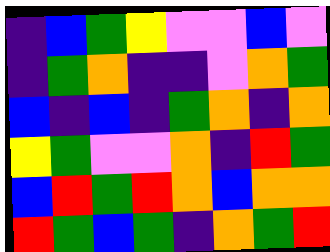[["indigo", "blue", "green", "yellow", "violet", "violet", "blue", "violet"], ["indigo", "green", "orange", "indigo", "indigo", "violet", "orange", "green"], ["blue", "indigo", "blue", "indigo", "green", "orange", "indigo", "orange"], ["yellow", "green", "violet", "violet", "orange", "indigo", "red", "green"], ["blue", "red", "green", "red", "orange", "blue", "orange", "orange"], ["red", "green", "blue", "green", "indigo", "orange", "green", "red"]]